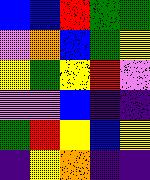[["blue", "blue", "red", "green", "green"], ["violet", "orange", "blue", "green", "yellow"], ["yellow", "green", "yellow", "red", "violet"], ["violet", "violet", "blue", "indigo", "indigo"], ["green", "red", "yellow", "blue", "yellow"], ["indigo", "yellow", "orange", "indigo", "indigo"]]